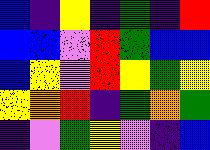[["blue", "indigo", "yellow", "indigo", "green", "indigo", "red"], ["blue", "blue", "violet", "red", "green", "blue", "blue"], ["blue", "yellow", "violet", "red", "yellow", "green", "yellow"], ["yellow", "orange", "red", "indigo", "green", "orange", "green"], ["indigo", "violet", "green", "yellow", "violet", "indigo", "blue"]]